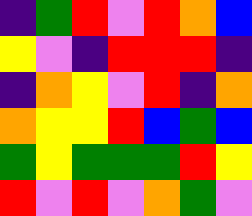[["indigo", "green", "red", "violet", "red", "orange", "blue"], ["yellow", "violet", "indigo", "red", "red", "red", "indigo"], ["indigo", "orange", "yellow", "violet", "red", "indigo", "orange"], ["orange", "yellow", "yellow", "red", "blue", "green", "blue"], ["green", "yellow", "green", "green", "green", "red", "yellow"], ["red", "violet", "red", "violet", "orange", "green", "violet"]]